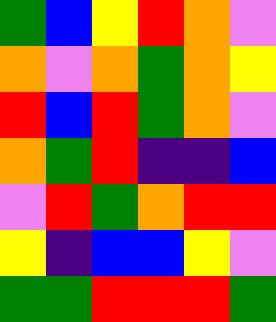[["green", "blue", "yellow", "red", "orange", "violet"], ["orange", "violet", "orange", "green", "orange", "yellow"], ["red", "blue", "red", "green", "orange", "violet"], ["orange", "green", "red", "indigo", "indigo", "blue"], ["violet", "red", "green", "orange", "red", "red"], ["yellow", "indigo", "blue", "blue", "yellow", "violet"], ["green", "green", "red", "red", "red", "green"]]